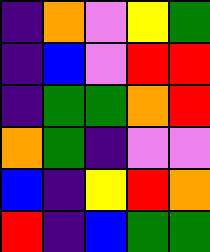[["indigo", "orange", "violet", "yellow", "green"], ["indigo", "blue", "violet", "red", "red"], ["indigo", "green", "green", "orange", "red"], ["orange", "green", "indigo", "violet", "violet"], ["blue", "indigo", "yellow", "red", "orange"], ["red", "indigo", "blue", "green", "green"]]